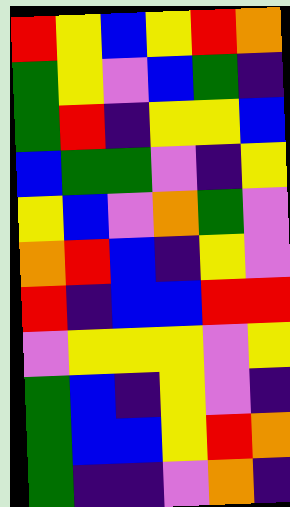[["red", "yellow", "blue", "yellow", "red", "orange"], ["green", "yellow", "violet", "blue", "green", "indigo"], ["green", "red", "indigo", "yellow", "yellow", "blue"], ["blue", "green", "green", "violet", "indigo", "yellow"], ["yellow", "blue", "violet", "orange", "green", "violet"], ["orange", "red", "blue", "indigo", "yellow", "violet"], ["red", "indigo", "blue", "blue", "red", "red"], ["violet", "yellow", "yellow", "yellow", "violet", "yellow"], ["green", "blue", "indigo", "yellow", "violet", "indigo"], ["green", "blue", "blue", "yellow", "red", "orange"], ["green", "indigo", "indigo", "violet", "orange", "indigo"]]